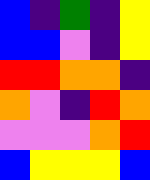[["blue", "indigo", "green", "indigo", "yellow"], ["blue", "blue", "violet", "indigo", "yellow"], ["red", "red", "orange", "orange", "indigo"], ["orange", "violet", "indigo", "red", "orange"], ["violet", "violet", "violet", "orange", "red"], ["blue", "yellow", "yellow", "yellow", "blue"]]